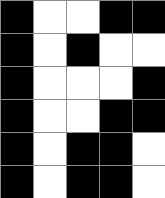[["black", "white", "white", "black", "black"], ["black", "white", "black", "white", "white"], ["black", "white", "white", "white", "black"], ["black", "white", "white", "black", "black"], ["black", "white", "black", "black", "white"], ["black", "white", "black", "black", "white"]]